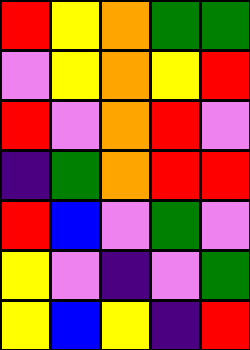[["red", "yellow", "orange", "green", "green"], ["violet", "yellow", "orange", "yellow", "red"], ["red", "violet", "orange", "red", "violet"], ["indigo", "green", "orange", "red", "red"], ["red", "blue", "violet", "green", "violet"], ["yellow", "violet", "indigo", "violet", "green"], ["yellow", "blue", "yellow", "indigo", "red"]]